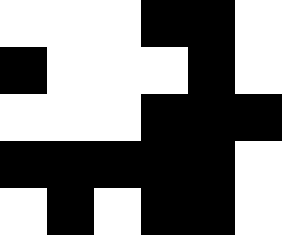[["white", "white", "white", "black", "black", "white"], ["black", "white", "white", "white", "black", "white"], ["white", "white", "white", "black", "black", "black"], ["black", "black", "black", "black", "black", "white"], ["white", "black", "white", "black", "black", "white"]]